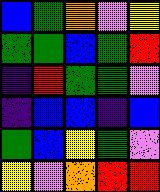[["blue", "green", "orange", "violet", "yellow"], ["green", "green", "blue", "green", "red"], ["indigo", "red", "green", "green", "violet"], ["indigo", "blue", "blue", "indigo", "blue"], ["green", "blue", "yellow", "green", "violet"], ["yellow", "violet", "orange", "red", "red"]]